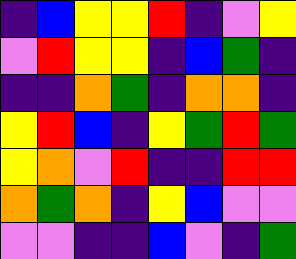[["indigo", "blue", "yellow", "yellow", "red", "indigo", "violet", "yellow"], ["violet", "red", "yellow", "yellow", "indigo", "blue", "green", "indigo"], ["indigo", "indigo", "orange", "green", "indigo", "orange", "orange", "indigo"], ["yellow", "red", "blue", "indigo", "yellow", "green", "red", "green"], ["yellow", "orange", "violet", "red", "indigo", "indigo", "red", "red"], ["orange", "green", "orange", "indigo", "yellow", "blue", "violet", "violet"], ["violet", "violet", "indigo", "indigo", "blue", "violet", "indigo", "green"]]